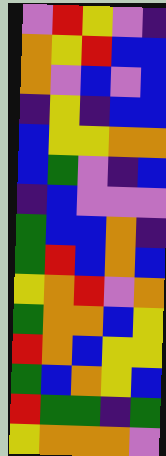[["violet", "red", "yellow", "violet", "indigo"], ["orange", "yellow", "red", "blue", "blue"], ["orange", "violet", "blue", "violet", "blue"], ["indigo", "yellow", "indigo", "blue", "blue"], ["blue", "yellow", "yellow", "orange", "orange"], ["blue", "green", "violet", "indigo", "blue"], ["indigo", "blue", "violet", "violet", "violet"], ["green", "blue", "blue", "orange", "indigo"], ["green", "red", "blue", "orange", "blue"], ["yellow", "orange", "red", "violet", "orange"], ["green", "orange", "orange", "blue", "yellow"], ["red", "orange", "blue", "yellow", "yellow"], ["green", "blue", "orange", "yellow", "blue"], ["red", "green", "green", "indigo", "green"], ["yellow", "orange", "orange", "orange", "violet"]]